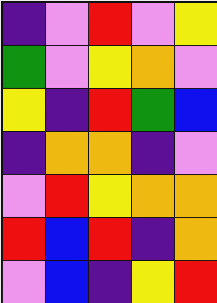[["indigo", "violet", "red", "violet", "yellow"], ["green", "violet", "yellow", "orange", "violet"], ["yellow", "indigo", "red", "green", "blue"], ["indigo", "orange", "orange", "indigo", "violet"], ["violet", "red", "yellow", "orange", "orange"], ["red", "blue", "red", "indigo", "orange"], ["violet", "blue", "indigo", "yellow", "red"]]